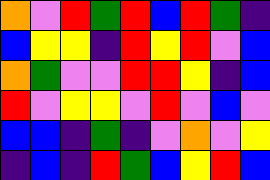[["orange", "violet", "red", "green", "red", "blue", "red", "green", "indigo"], ["blue", "yellow", "yellow", "indigo", "red", "yellow", "red", "violet", "blue"], ["orange", "green", "violet", "violet", "red", "red", "yellow", "indigo", "blue"], ["red", "violet", "yellow", "yellow", "violet", "red", "violet", "blue", "violet"], ["blue", "blue", "indigo", "green", "indigo", "violet", "orange", "violet", "yellow"], ["indigo", "blue", "indigo", "red", "green", "blue", "yellow", "red", "blue"]]